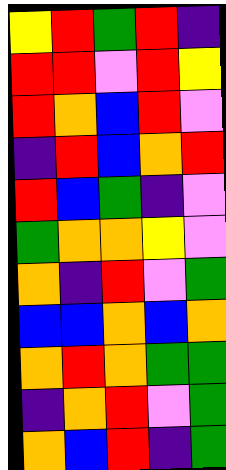[["yellow", "red", "green", "red", "indigo"], ["red", "red", "violet", "red", "yellow"], ["red", "orange", "blue", "red", "violet"], ["indigo", "red", "blue", "orange", "red"], ["red", "blue", "green", "indigo", "violet"], ["green", "orange", "orange", "yellow", "violet"], ["orange", "indigo", "red", "violet", "green"], ["blue", "blue", "orange", "blue", "orange"], ["orange", "red", "orange", "green", "green"], ["indigo", "orange", "red", "violet", "green"], ["orange", "blue", "red", "indigo", "green"]]